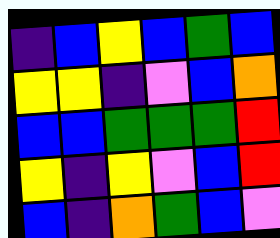[["indigo", "blue", "yellow", "blue", "green", "blue"], ["yellow", "yellow", "indigo", "violet", "blue", "orange"], ["blue", "blue", "green", "green", "green", "red"], ["yellow", "indigo", "yellow", "violet", "blue", "red"], ["blue", "indigo", "orange", "green", "blue", "violet"]]